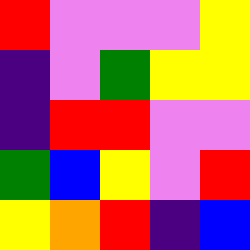[["red", "violet", "violet", "violet", "yellow"], ["indigo", "violet", "green", "yellow", "yellow"], ["indigo", "red", "red", "violet", "violet"], ["green", "blue", "yellow", "violet", "red"], ["yellow", "orange", "red", "indigo", "blue"]]